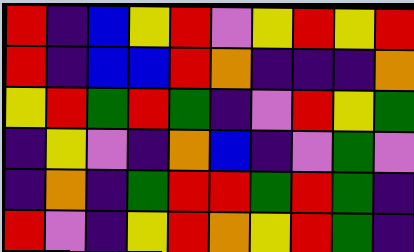[["red", "indigo", "blue", "yellow", "red", "violet", "yellow", "red", "yellow", "red"], ["red", "indigo", "blue", "blue", "red", "orange", "indigo", "indigo", "indigo", "orange"], ["yellow", "red", "green", "red", "green", "indigo", "violet", "red", "yellow", "green"], ["indigo", "yellow", "violet", "indigo", "orange", "blue", "indigo", "violet", "green", "violet"], ["indigo", "orange", "indigo", "green", "red", "red", "green", "red", "green", "indigo"], ["red", "violet", "indigo", "yellow", "red", "orange", "yellow", "red", "green", "indigo"]]